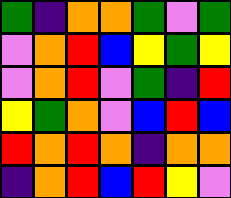[["green", "indigo", "orange", "orange", "green", "violet", "green"], ["violet", "orange", "red", "blue", "yellow", "green", "yellow"], ["violet", "orange", "red", "violet", "green", "indigo", "red"], ["yellow", "green", "orange", "violet", "blue", "red", "blue"], ["red", "orange", "red", "orange", "indigo", "orange", "orange"], ["indigo", "orange", "red", "blue", "red", "yellow", "violet"]]